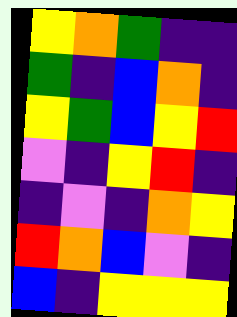[["yellow", "orange", "green", "indigo", "indigo"], ["green", "indigo", "blue", "orange", "indigo"], ["yellow", "green", "blue", "yellow", "red"], ["violet", "indigo", "yellow", "red", "indigo"], ["indigo", "violet", "indigo", "orange", "yellow"], ["red", "orange", "blue", "violet", "indigo"], ["blue", "indigo", "yellow", "yellow", "yellow"]]